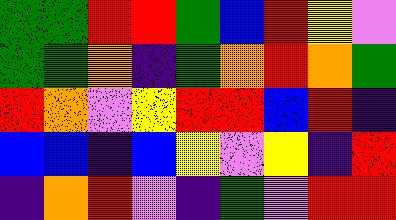[["green", "green", "red", "red", "green", "blue", "red", "yellow", "violet"], ["green", "green", "orange", "indigo", "green", "orange", "red", "orange", "green"], ["red", "orange", "violet", "yellow", "red", "red", "blue", "red", "indigo"], ["blue", "blue", "indigo", "blue", "yellow", "violet", "yellow", "indigo", "red"], ["indigo", "orange", "red", "violet", "indigo", "green", "violet", "red", "red"]]